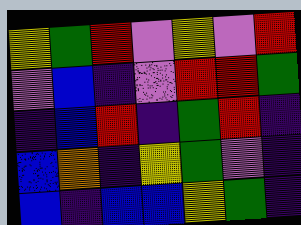[["yellow", "green", "red", "violet", "yellow", "violet", "red"], ["violet", "blue", "indigo", "violet", "red", "red", "green"], ["indigo", "blue", "red", "indigo", "green", "red", "indigo"], ["blue", "orange", "indigo", "yellow", "green", "violet", "indigo"], ["blue", "indigo", "blue", "blue", "yellow", "green", "indigo"]]